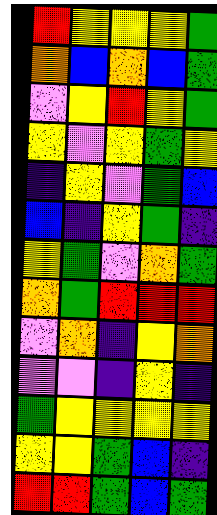[["red", "yellow", "yellow", "yellow", "green"], ["orange", "blue", "orange", "blue", "green"], ["violet", "yellow", "red", "yellow", "green"], ["yellow", "violet", "yellow", "green", "yellow"], ["indigo", "yellow", "violet", "green", "blue"], ["blue", "indigo", "yellow", "green", "indigo"], ["yellow", "green", "violet", "orange", "green"], ["orange", "green", "red", "red", "red"], ["violet", "orange", "indigo", "yellow", "orange"], ["violet", "violet", "indigo", "yellow", "indigo"], ["green", "yellow", "yellow", "yellow", "yellow"], ["yellow", "yellow", "green", "blue", "indigo"], ["red", "red", "green", "blue", "green"]]